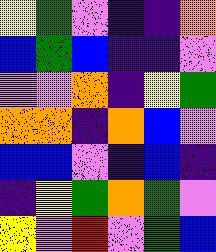[["yellow", "green", "violet", "indigo", "indigo", "orange"], ["blue", "green", "blue", "indigo", "indigo", "violet"], ["violet", "violet", "orange", "indigo", "yellow", "green"], ["orange", "orange", "indigo", "orange", "blue", "violet"], ["blue", "blue", "violet", "indigo", "blue", "indigo"], ["indigo", "yellow", "green", "orange", "green", "violet"], ["yellow", "violet", "red", "violet", "green", "blue"]]